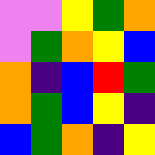[["violet", "violet", "yellow", "green", "orange"], ["violet", "green", "orange", "yellow", "blue"], ["orange", "indigo", "blue", "red", "green"], ["orange", "green", "blue", "yellow", "indigo"], ["blue", "green", "orange", "indigo", "yellow"]]